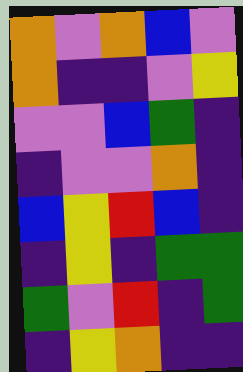[["orange", "violet", "orange", "blue", "violet"], ["orange", "indigo", "indigo", "violet", "yellow"], ["violet", "violet", "blue", "green", "indigo"], ["indigo", "violet", "violet", "orange", "indigo"], ["blue", "yellow", "red", "blue", "indigo"], ["indigo", "yellow", "indigo", "green", "green"], ["green", "violet", "red", "indigo", "green"], ["indigo", "yellow", "orange", "indigo", "indigo"]]